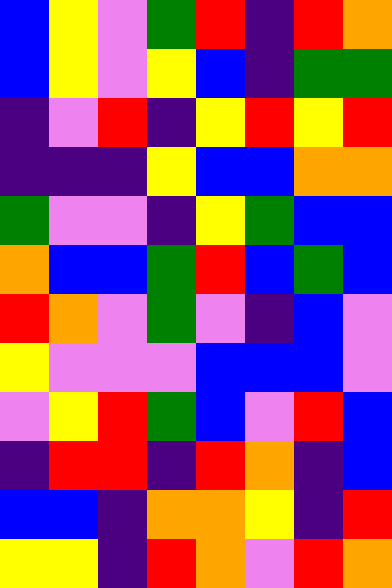[["blue", "yellow", "violet", "green", "red", "indigo", "red", "orange"], ["blue", "yellow", "violet", "yellow", "blue", "indigo", "green", "green"], ["indigo", "violet", "red", "indigo", "yellow", "red", "yellow", "red"], ["indigo", "indigo", "indigo", "yellow", "blue", "blue", "orange", "orange"], ["green", "violet", "violet", "indigo", "yellow", "green", "blue", "blue"], ["orange", "blue", "blue", "green", "red", "blue", "green", "blue"], ["red", "orange", "violet", "green", "violet", "indigo", "blue", "violet"], ["yellow", "violet", "violet", "violet", "blue", "blue", "blue", "violet"], ["violet", "yellow", "red", "green", "blue", "violet", "red", "blue"], ["indigo", "red", "red", "indigo", "red", "orange", "indigo", "blue"], ["blue", "blue", "indigo", "orange", "orange", "yellow", "indigo", "red"], ["yellow", "yellow", "indigo", "red", "orange", "violet", "red", "orange"]]